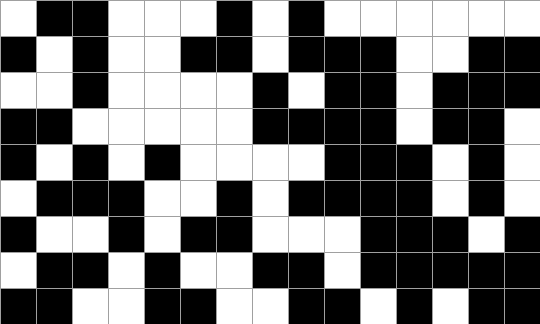[["white", "black", "black", "white", "white", "white", "black", "white", "black", "white", "white", "white", "white", "white", "white"], ["black", "white", "black", "white", "white", "black", "black", "white", "black", "black", "black", "white", "white", "black", "black"], ["white", "white", "black", "white", "white", "white", "white", "black", "white", "black", "black", "white", "black", "black", "black"], ["black", "black", "white", "white", "white", "white", "white", "black", "black", "black", "black", "white", "black", "black", "white"], ["black", "white", "black", "white", "black", "white", "white", "white", "white", "black", "black", "black", "white", "black", "white"], ["white", "black", "black", "black", "white", "white", "black", "white", "black", "black", "black", "black", "white", "black", "white"], ["black", "white", "white", "black", "white", "black", "black", "white", "white", "white", "black", "black", "black", "white", "black"], ["white", "black", "black", "white", "black", "white", "white", "black", "black", "white", "black", "black", "black", "black", "black"], ["black", "black", "white", "white", "black", "black", "white", "white", "black", "black", "white", "black", "white", "black", "black"]]